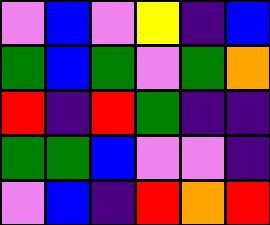[["violet", "blue", "violet", "yellow", "indigo", "blue"], ["green", "blue", "green", "violet", "green", "orange"], ["red", "indigo", "red", "green", "indigo", "indigo"], ["green", "green", "blue", "violet", "violet", "indigo"], ["violet", "blue", "indigo", "red", "orange", "red"]]